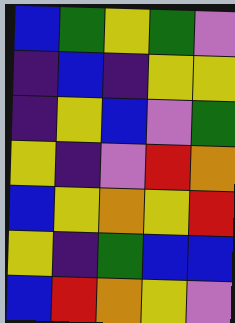[["blue", "green", "yellow", "green", "violet"], ["indigo", "blue", "indigo", "yellow", "yellow"], ["indigo", "yellow", "blue", "violet", "green"], ["yellow", "indigo", "violet", "red", "orange"], ["blue", "yellow", "orange", "yellow", "red"], ["yellow", "indigo", "green", "blue", "blue"], ["blue", "red", "orange", "yellow", "violet"]]